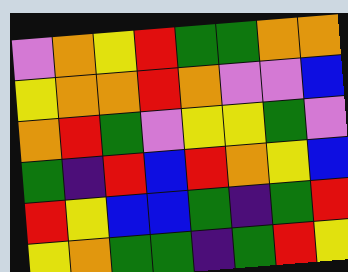[["violet", "orange", "yellow", "red", "green", "green", "orange", "orange"], ["yellow", "orange", "orange", "red", "orange", "violet", "violet", "blue"], ["orange", "red", "green", "violet", "yellow", "yellow", "green", "violet"], ["green", "indigo", "red", "blue", "red", "orange", "yellow", "blue"], ["red", "yellow", "blue", "blue", "green", "indigo", "green", "red"], ["yellow", "orange", "green", "green", "indigo", "green", "red", "yellow"]]